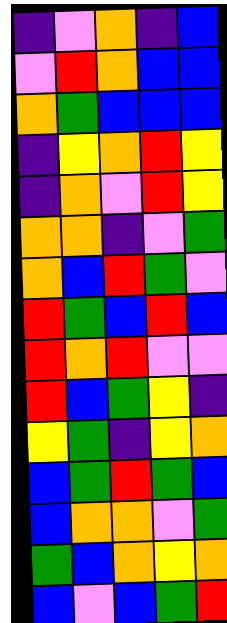[["indigo", "violet", "orange", "indigo", "blue"], ["violet", "red", "orange", "blue", "blue"], ["orange", "green", "blue", "blue", "blue"], ["indigo", "yellow", "orange", "red", "yellow"], ["indigo", "orange", "violet", "red", "yellow"], ["orange", "orange", "indigo", "violet", "green"], ["orange", "blue", "red", "green", "violet"], ["red", "green", "blue", "red", "blue"], ["red", "orange", "red", "violet", "violet"], ["red", "blue", "green", "yellow", "indigo"], ["yellow", "green", "indigo", "yellow", "orange"], ["blue", "green", "red", "green", "blue"], ["blue", "orange", "orange", "violet", "green"], ["green", "blue", "orange", "yellow", "orange"], ["blue", "violet", "blue", "green", "red"]]